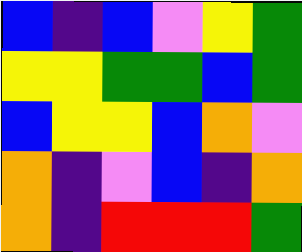[["blue", "indigo", "blue", "violet", "yellow", "green"], ["yellow", "yellow", "green", "green", "blue", "green"], ["blue", "yellow", "yellow", "blue", "orange", "violet"], ["orange", "indigo", "violet", "blue", "indigo", "orange"], ["orange", "indigo", "red", "red", "red", "green"]]